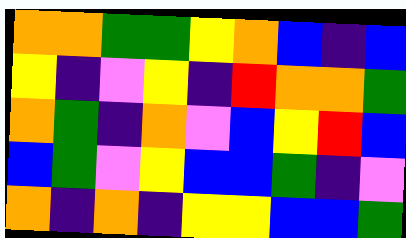[["orange", "orange", "green", "green", "yellow", "orange", "blue", "indigo", "blue"], ["yellow", "indigo", "violet", "yellow", "indigo", "red", "orange", "orange", "green"], ["orange", "green", "indigo", "orange", "violet", "blue", "yellow", "red", "blue"], ["blue", "green", "violet", "yellow", "blue", "blue", "green", "indigo", "violet"], ["orange", "indigo", "orange", "indigo", "yellow", "yellow", "blue", "blue", "green"]]